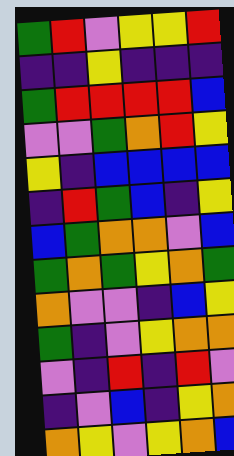[["green", "red", "violet", "yellow", "yellow", "red"], ["indigo", "indigo", "yellow", "indigo", "indigo", "indigo"], ["green", "red", "red", "red", "red", "blue"], ["violet", "violet", "green", "orange", "red", "yellow"], ["yellow", "indigo", "blue", "blue", "blue", "blue"], ["indigo", "red", "green", "blue", "indigo", "yellow"], ["blue", "green", "orange", "orange", "violet", "blue"], ["green", "orange", "green", "yellow", "orange", "green"], ["orange", "violet", "violet", "indigo", "blue", "yellow"], ["green", "indigo", "violet", "yellow", "orange", "orange"], ["violet", "indigo", "red", "indigo", "red", "violet"], ["indigo", "violet", "blue", "indigo", "yellow", "orange"], ["orange", "yellow", "violet", "yellow", "orange", "blue"]]